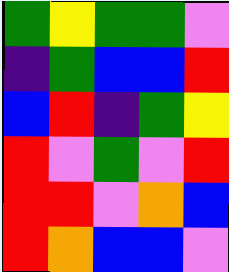[["green", "yellow", "green", "green", "violet"], ["indigo", "green", "blue", "blue", "red"], ["blue", "red", "indigo", "green", "yellow"], ["red", "violet", "green", "violet", "red"], ["red", "red", "violet", "orange", "blue"], ["red", "orange", "blue", "blue", "violet"]]